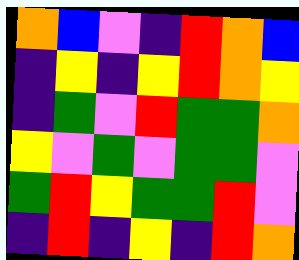[["orange", "blue", "violet", "indigo", "red", "orange", "blue"], ["indigo", "yellow", "indigo", "yellow", "red", "orange", "yellow"], ["indigo", "green", "violet", "red", "green", "green", "orange"], ["yellow", "violet", "green", "violet", "green", "green", "violet"], ["green", "red", "yellow", "green", "green", "red", "violet"], ["indigo", "red", "indigo", "yellow", "indigo", "red", "orange"]]